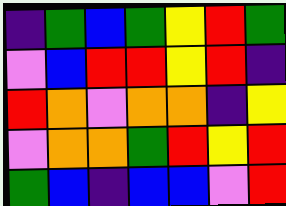[["indigo", "green", "blue", "green", "yellow", "red", "green"], ["violet", "blue", "red", "red", "yellow", "red", "indigo"], ["red", "orange", "violet", "orange", "orange", "indigo", "yellow"], ["violet", "orange", "orange", "green", "red", "yellow", "red"], ["green", "blue", "indigo", "blue", "blue", "violet", "red"]]